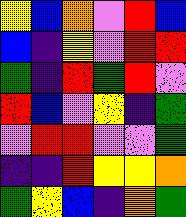[["yellow", "blue", "orange", "violet", "red", "blue"], ["blue", "indigo", "yellow", "violet", "red", "red"], ["green", "indigo", "red", "green", "red", "violet"], ["red", "blue", "violet", "yellow", "indigo", "green"], ["violet", "red", "red", "violet", "violet", "green"], ["indigo", "indigo", "red", "yellow", "yellow", "orange"], ["green", "yellow", "blue", "indigo", "orange", "green"]]